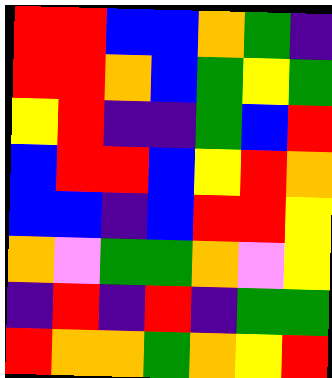[["red", "red", "blue", "blue", "orange", "green", "indigo"], ["red", "red", "orange", "blue", "green", "yellow", "green"], ["yellow", "red", "indigo", "indigo", "green", "blue", "red"], ["blue", "red", "red", "blue", "yellow", "red", "orange"], ["blue", "blue", "indigo", "blue", "red", "red", "yellow"], ["orange", "violet", "green", "green", "orange", "violet", "yellow"], ["indigo", "red", "indigo", "red", "indigo", "green", "green"], ["red", "orange", "orange", "green", "orange", "yellow", "red"]]